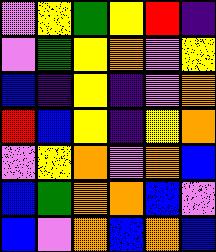[["violet", "yellow", "green", "yellow", "red", "indigo"], ["violet", "green", "yellow", "orange", "violet", "yellow"], ["blue", "indigo", "yellow", "indigo", "violet", "orange"], ["red", "blue", "yellow", "indigo", "yellow", "orange"], ["violet", "yellow", "orange", "violet", "orange", "blue"], ["blue", "green", "orange", "orange", "blue", "violet"], ["blue", "violet", "orange", "blue", "orange", "blue"]]